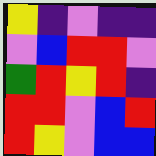[["yellow", "indigo", "violet", "indigo", "indigo"], ["violet", "blue", "red", "red", "violet"], ["green", "red", "yellow", "red", "indigo"], ["red", "red", "violet", "blue", "red"], ["red", "yellow", "violet", "blue", "blue"]]